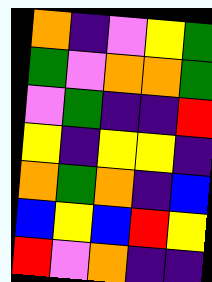[["orange", "indigo", "violet", "yellow", "green"], ["green", "violet", "orange", "orange", "green"], ["violet", "green", "indigo", "indigo", "red"], ["yellow", "indigo", "yellow", "yellow", "indigo"], ["orange", "green", "orange", "indigo", "blue"], ["blue", "yellow", "blue", "red", "yellow"], ["red", "violet", "orange", "indigo", "indigo"]]